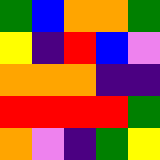[["green", "blue", "orange", "orange", "green"], ["yellow", "indigo", "red", "blue", "violet"], ["orange", "orange", "orange", "indigo", "indigo"], ["red", "red", "red", "red", "green"], ["orange", "violet", "indigo", "green", "yellow"]]